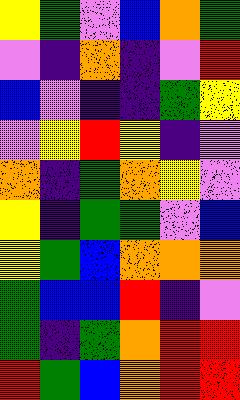[["yellow", "green", "violet", "blue", "orange", "green"], ["violet", "indigo", "orange", "indigo", "violet", "red"], ["blue", "violet", "indigo", "indigo", "green", "yellow"], ["violet", "yellow", "red", "yellow", "indigo", "violet"], ["orange", "indigo", "green", "orange", "yellow", "violet"], ["yellow", "indigo", "green", "green", "violet", "blue"], ["yellow", "green", "blue", "orange", "orange", "orange"], ["green", "blue", "blue", "red", "indigo", "violet"], ["green", "indigo", "green", "orange", "red", "red"], ["red", "green", "blue", "orange", "red", "red"]]